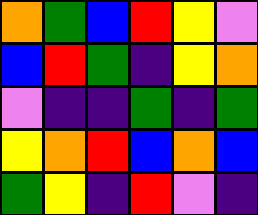[["orange", "green", "blue", "red", "yellow", "violet"], ["blue", "red", "green", "indigo", "yellow", "orange"], ["violet", "indigo", "indigo", "green", "indigo", "green"], ["yellow", "orange", "red", "blue", "orange", "blue"], ["green", "yellow", "indigo", "red", "violet", "indigo"]]